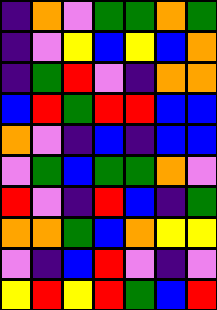[["indigo", "orange", "violet", "green", "green", "orange", "green"], ["indigo", "violet", "yellow", "blue", "yellow", "blue", "orange"], ["indigo", "green", "red", "violet", "indigo", "orange", "orange"], ["blue", "red", "green", "red", "red", "blue", "blue"], ["orange", "violet", "indigo", "blue", "indigo", "blue", "blue"], ["violet", "green", "blue", "green", "green", "orange", "violet"], ["red", "violet", "indigo", "red", "blue", "indigo", "green"], ["orange", "orange", "green", "blue", "orange", "yellow", "yellow"], ["violet", "indigo", "blue", "red", "violet", "indigo", "violet"], ["yellow", "red", "yellow", "red", "green", "blue", "red"]]